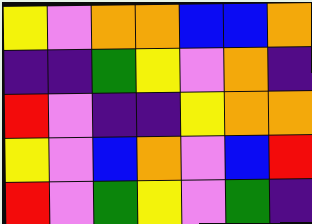[["yellow", "violet", "orange", "orange", "blue", "blue", "orange"], ["indigo", "indigo", "green", "yellow", "violet", "orange", "indigo"], ["red", "violet", "indigo", "indigo", "yellow", "orange", "orange"], ["yellow", "violet", "blue", "orange", "violet", "blue", "red"], ["red", "violet", "green", "yellow", "violet", "green", "indigo"]]